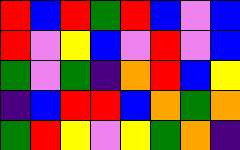[["red", "blue", "red", "green", "red", "blue", "violet", "blue"], ["red", "violet", "yellow", "blue", "violet", "red", "violet", "blue"], ["green", "violet", "green", "indigo", "orange", "red", "blue", "yellow"], ["indigo", "blue", "red", "red", "blue", "orange", "green", "orange"], ["green", "red", "yellow", "violet", "yellow", "green", "orange", "indigo"]]